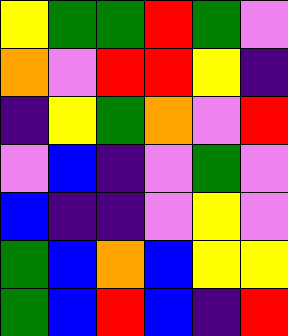[["yellow", "green", "green", "red", "green", "violet"], ["orange", "violet", "red", "red", "yellow", "indigo"], ["indigo", "yellow", "green", "orange", "violet", "red"], ["violet", "blue", "indigo", "violet", "green", "violet"], ["blue", "indigo", "indigo", "violet", "yellow", "violet"], ["green", "blue", "orange", "blue", "yellow", "yellow"], ["green", "blue", "red", "blue", "indigo", "red"]]